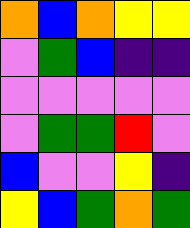[["orange", "blue", "orange", "yellow", "yellow"], ["violet", "green", "blue", "indigo", "indigo"], ["violet", "violet", "violet", "violet", "violet"], ["violet", "green", "green", "red", "violet"], ["blue", "violet", "violet", "yellow", "indigo"], ["yellow", "blue", "green", "orange", "green"]]